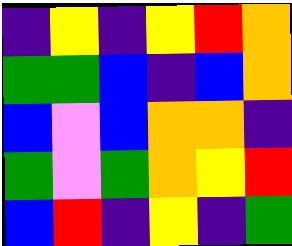[["indigo", "yellow", "indigo", "yellow", "red", "orange"], ["green", "green", "blue", "indigo", "blue", "orange"], ["blue", "violet", "blue", "orange", "orange", "indigo"], ["green", "violet", "green", "orange", "yellow", "red"], ["blue", "red", "indigo", "yellow", "indigo", "green"]]